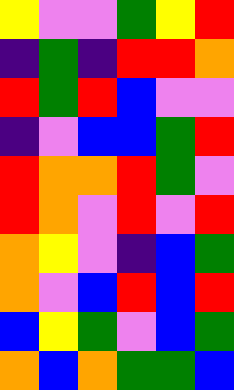[["yellow", "violet", "violet", "green", "yellow", "red"], ["indigo", "green", "indigo", "red", "red", "orange"], ["red", "green", "red", "blue", "violet", "violet"], ["indigo", "violet", "blue", "blue", "green", "red"], ["red", "orange", "orange", "red", "green", "violet"], ["red", "orange", "violet", "red", "violet", "red"], ["orange", "yellow", "violet", "indigo", "blue", "green"], ["orange", "violet", "blue", "red", "blue", "red"], ["blue", "yellow", "green", "violet", "blue", "green"], ["orange", "blue", "orange", "green", "green", "blue"]]